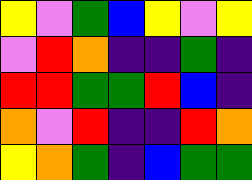[["yellow", "violet", "green", "blue", "yellow", "violet", "yellow"], ["violet", "red", "orange", "indigo", "indigo", "green", "indigo"], ["red", "red", "green", "green", "red", "blue", "indigo"], ["orange", "violet", "red", "indigo", "indigo", "red", "orange"], ["yellow", "orange", "green", "indigo", "blue", "green", "green"]]